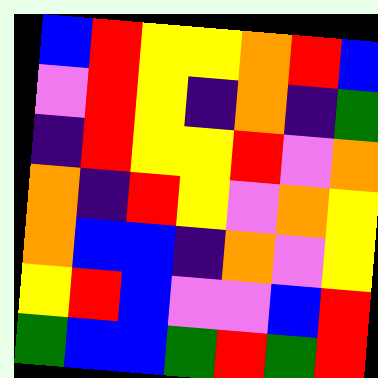[["blue", "red", "yellow", "yellow", "orange", "red", "blue"], ["violet", "red", "yellow", "indigo", "orange", "indigo", "green"], ["indigo", "red", "yellow", "yellow", "red", "violet", "orange"], ["orange", "indigo", "red", "yellow", "violet", "orange", "yellow"], ["orange", "blue", "blue", "indigo", "orange", "violet", "yellow"], ["yellow", "red", "blue", "violet", "violet", "blue", "red"], ["green", "blue", "blue", "green", "red", "green", "red"]]